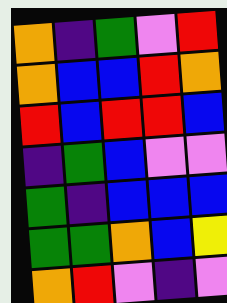[["orange", "indigo", "green", "violet", "red"], ["orange", "blue", "blue", "red", "orange"], ["red", "blue", "red", "red", "blue"], ["indigo", "green", "blue", "violet", "violet"], ["green", "indigo", "blue", "blue", "blue"], ["green", "green", "orange", "blue", "yellow"], ["orange", "red", "violet", "indigo", "violet"]]